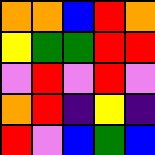[["orange", "orange", "blue", "red", "orange"], ["yellow", "green", "green", "red", "red"], ["violet", "red", "violet", "red", "violet"], ["orange", "red", "indigo", "yellow", "indigo"], ["red", "violet", "blue", "green", "blue"]]